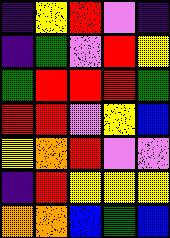[["indigo", "yellow", "red", "violet", "indigo"], ["indigo", "green", "violet", "red", "yellow"], ["green", "red", "red", "red", "green"], ["red", "red", "violet", "yellow", "blue"], ["yellow", "orange", "red", "violet", "violet"], ["indigo", "red", "yellow", "yellow", "yellow"], ["orange", "orange", "blue", "green", "blue"]]